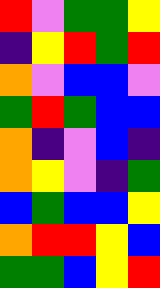[["red", "violet", "green", "green", "yellow"], ["indigo", "yellow", "red", "green", "red"], ["orange", "violet", "blue", "blue", "violet"], ["green", "red", "green", "blue", "blue"], ["orange", "indigo", "violet", "blue", "indigo"], ["orange", "yellow", "violet", "indigo", "green"], ["blue", "green", "blue", "blue", "yellow"], ["orange", "red", "red", "yellow", "blue"], ["green", "green", "blue", "yellow", "red"]]